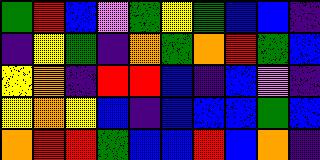[["green", "red", "blue", "violet", "green", "yellow", "green", "blue", "blue", "indigo"], ["indigo", "yellow", "green", "indigo", "orange", "green", "orange", "red", "green", "blue"], ["yellow", "orange", "indigo", "red", "red", "blue", "indigo", "blue", "violet", "indigo"], ["yellow", "orange", "yellow", "blue", "indigo", "blue", "blue", "blue", "green", "blue"], ["orange", "red", "red", "green", "blue", "blue", "red", "blue", "orange", "indigo"]]